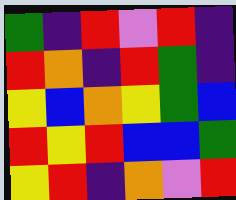[["green", "indigo", "red", "violet", "red", "indigo"], ["red", "orange", "indigo", "red", "green", "indigo"], ["yellow", "blue", "orange", "yellow", "green", "blue"], ["red", "yellow", "red", "blue", "blue", "green"], ["yellow", "red", "indigo", "orange", "violet", "red"]]